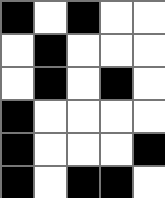[["black", "white", "black", "white", "white"], ["white", "black", "white", "white", "white"], ["white", "black", "white", "black", "white"], ["black", "white", "white", "white", "white"], ["black", "white", "white", "white", "black"], ["black", "white", "black", "black", "white"]]